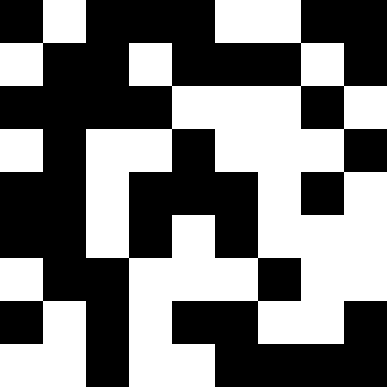[["black", "white", "black", "black", "black", "white", "white", "black", "black"], ["white", "black", "black", "white", "black", "black", "black", "white", "black"], ["black", "black", "black", "black", "white", "white", "white", "black", "white"], ["white", "black", "white", "white", "black", "white", "white", "white", "black"], ["black", "black", "white", "black", "black", "black", "white", "black", "white"], ["black", "black", "white", "black", "white", "black", "white", "white", "white"], ["white", "black", "black", "white", "white", "white", "black", "white", "white"], ["black", "white", "black", "white", "black", "black", "white", "white", "black"], ["white", "white", "black", "white", "white", "black", "black", "black", "black"]]